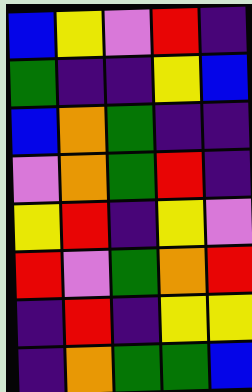[["blue", "yellow", "violet", "red", "indigo"], ["green", "indigo", "indigo", "yellow", "blue"], ["blue", "orange", "green", "indigo", "indigo"], ["violet", "orange", "green", "red", "indigo"], ["yellow", "red", "indigo", "yellow", "violet"], ["red", "violet", "green", "orange", "red"], ["indigo", "red", "indigo", "yellow", "yellow"], ["indigo", "orange", "green", "green", "blue"]]